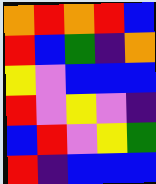[["orange", "red", "orange", "red", "blue"], ["red", "blue", "green", "indigo", "orange"], ["yellow", "violet", "blue", "blue", "blue"], ["red", "violet", "yellow", "violet", "indigo"], ["blue", "red", "violet", "yellow", "green"], ["red", "indigo", "blue", "blue", "blue"]]